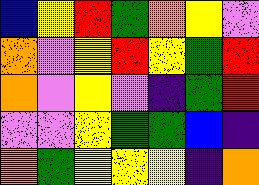[["blue", "yellow", "red", "green", "orange", "yellow", "violet"], ["orange", "violet", "yellow", "red", "yellow", "green", "red"], ["orange", "violet", "yellow", "violet", "indigo", "green", "red"], ["violet", "violet", "yellow", "green", "green", "blue", "indigo"], ["orange", "green", "yellow", "yellow", "yellow", "indigo", "orange"]]